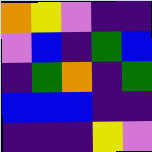[["orange", "yellow", "violet", "indigo", "indigo"], ["violet", "blue", "indigo", "green", "blue"], ["indigo", "green", "orange", "indigo", "green"], ["blue", "blue", "blue", "indigo", "indigo"], ["indigo", "indigo", "indigo", "yellow", "violet"]]